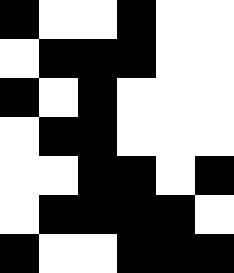[["black", "white", "white", "black", "white", "white"], ["white", "black", "black", "black", "white", "white"], ["black", "white", "black", "white", "white", "white"], ["white", "black", "black", "white", "white", "white"], ["white", "white", "black", "black", "white", "black"], ["white", "black", "black", "black", "black", "white"], ["black", "white", "white", "black", "black", "black"]]